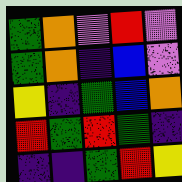[["green", "orange", "violet", "red", "violet"], ["green", "orange", "indigo", "blue", "violet"], ["yellow", "indigo", "green", "blue", "orange"], ["red", "green", "red", "green", "indigo"], ["indigo", "indigo", "green", "red", "yellow"]]